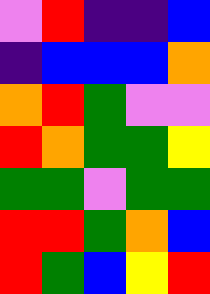[["violet", "red", "indigo", "indigo", "blue"], ["indigo", "blue", "blue", "blue", "orange"], ["orange", "red", "green", "violet", "violet"], ["red", "orange", "green", "green", "yellow"], ["green", "green", "violet", "green", "green"], ["red", "red", "green", "orange", "blue"], ["red", "green", "blue", "yellow", "red"]]